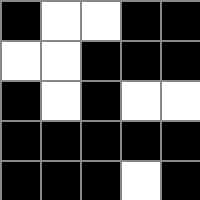[["black", "white", "white", "black", "black"], ["white", "white", "black", "black", "black"], ["black", "white", "black", "white", "white"], ["black", "black", "black", "black", "black"], ["black", "black", "black", "white", "black"]]